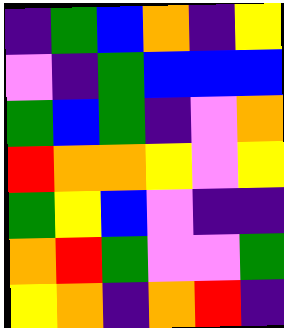[["indigo", "green", "blue", "orange", "indigo", "yellow"], ["violet", "indigo", "green", "blue", "blue", "blue"], ["green", "blue", "green", "indigo", "violet", "orange"], ["red", "orange", "orange", "yellow", "violet", "yellow"], ["green", "yellow", "blue", "violet", "indigo", "indigo"], ["orange", "red", "green", "violet", "violet", "green"], ["yellow", "orange", "indigo", "orange", "red", "indigo"]]